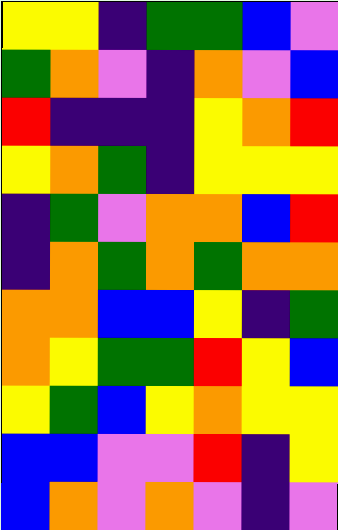[["yellow", "yellow", "indigo", "green", "green", "blue", "violet"], ["green", "orange", "violet", "indigo", "orange", "violet", "blue"], ["red", "indigo", "indigo", "indigo", "yellow", "orange", "red"], ["yellow", "orange", "green", "indigo", "yellow", "yellow", "yellow"], ["indigo", "green", "violet", "orange", "orange", "blue", "red"], ["indigo", "orange", "green", "orange", "green", "orange", "orange"], ["orange", "orange", "blue", "blue", "yellow", "indigo", "green"], ["orange", "yellow", "green", "green", "red", "yellow", "blue"], ["yellow", "green", "blue", "yellow", "orange", "yellow", "yellow"], ["blue", "blue", "violet", "violet", "red", "indigo", "yellow"], ["blue", "orange", "violet", "orange", "violet", "indigo", "violet"]]